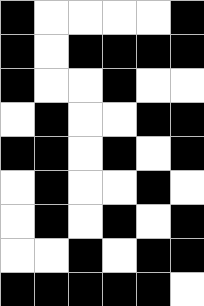[["black", "white", "white", "white", "white", "black"], ["black", "white", "black", "black", "black", "black"], ["black", "white", "white", "black", "white", "white"], ["white", "black", "white", "white", "black", "black"], ["black", "black", "white", "black", "white", "black"], ["white", "black", "white", "white", "black", "white"], ["white", "black", "white", "black", "white", "black"], ["white", "white", "black", "white", "black", "black"], ["black", "black", "black", "black", "black", "white"]]